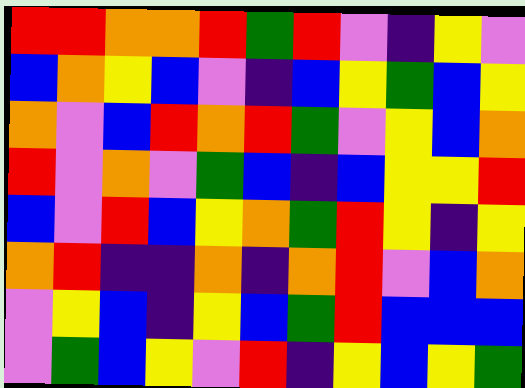[["red", "red", "orange", "orange", "red", "green", "red", "violet", "indigo", "yellow", "violet"], ["blue", "orange", "yellow", "blue", "violet", "indigo", "blue", "yellow", "green", "blue", "yellow"], ["orange", "violet", "blue", "red", "orange", "red", "green", "violet", "yellow", "blue", "orange"], ["red", "violet", "orange", "violet", "green", "blue", "indigo", "blue", "yellow", "yellow", "red"], ["blue", "violet", "red", "blue", "yellow", "orange", "green", "red", "yellow", "indigo", "yellow"], ["orange", "red", "indigo", "indigo", "orange", "indigo", "orange", "red", "violet", "blue", "orange"], ["violet", "yellow", "blue", "indigo", "yellow", "blue", "green", "red", "blue", "blue", "blue"], ["violet", "green", "blue", "yellow", "violet", "red", "indigo", "yellow", "blue", "yellow", "green"]]